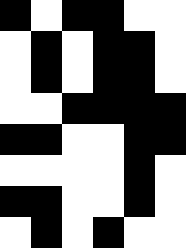[["black", "white", "black", "black", "white", "white"], ["white", "black", "white", "black", "black", "white"], ["white", "black", "white", "black", "black", "white"], ["white", "white", "black", "black", "black", "black"], ["black", "black", "white", "white", "black", "black"], ["white", "white", "white", "white", "black", "white"], ["black", "black", "white", "white", "black", "white"], ["white", "black", "white", "black", "white", "white"]]